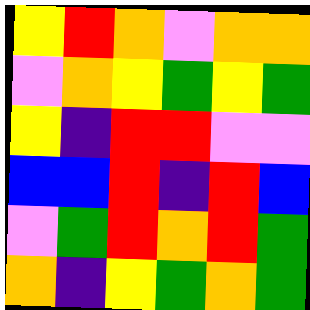[["yellow", "red", "orange", "violet", "orange", "orange"], ["violet", "orange", "yellow", "green", "yellow", "green"], ["yellow", "indigo", "red", "red", "violet", "violet"], ["blue", "blue", "red", "indigo", "red", "blue"], ["violet", "green", "red", "orange", "red", "green"], ["orange", "indigo", "yellow", "green", "orange", "green"]]